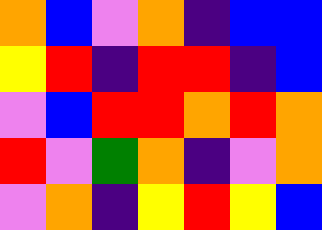[["orange", "blue", "violet", "orange", "indigo", "blue", "blue"], ["yellow", "red", "indigo", "red", "red", "indigo", "blue"], ["violet", "blue", "red", "red", "orange", "red", "orange"], ["red", "violet", "green", "orange", "indigo", "violet", "orange"], ["violet", "orange", "indigo", "yellow", "red", "yellow", "blue"]]